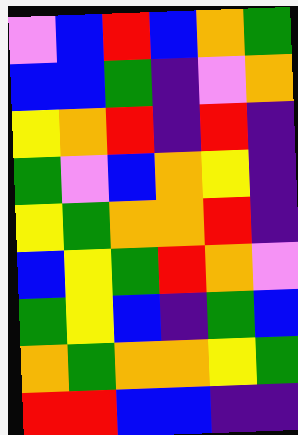[["violet", "blue", "red", "blue", "orange", "green"], ["blue", "blue", "green", "indigo", "violet", "orange"], ["yellow", "orange", "red", "indigo", "red", "indigo"], ["green", "violet", "blue", "orange", "yellow", "indigo"], ["yellow", "green", "orange", "orange", "red", "indigo"], ["blue", "yellow", "green", "red", "orange", "violet"], ["green", "yellow", "blue", "indigo", "green", "blue"], ["orange", "green", "orange", "orange", "yellow", "green"], ["red", "red", "blue", "blue", "indigo", "indigo"]]